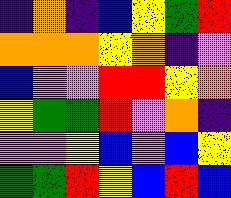[["indigo", "orange", "indigo", "blue", "yellow", "green", "red"], ["orange", "orange", "orange", "yellow", "orange", "indigo", "violet"], ["blue", "violet", "violet", "red", "red", "yellow", "orange"], ["yellow", "green", "green", "red", "violet", "orange", "indigo"], ["violet", "violet", "yellow", "blue", "violet", "blue", "yellow"], ["green", "green", "red", "yellow", "blue", "red", "blue"]]